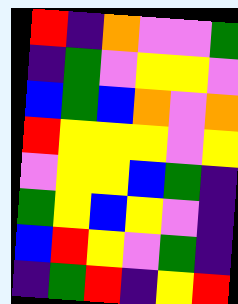[["red", "indigo", "orange", "violet", "violet", "green"], ["indigo", "green", "violet", "yellow", "yellow", "violet"], ["blue", "green", "blue", "orange", "violet", "orange"], ["red", "yellow", "yellow", "yellow", "violet", "yellow"], ["violet", "yellow", "yellow", "blue", "green", "indigo"], ["green", "yellow", "blue", "yellow", "violet", "indigo"], ["blue", "red", "yellow", "violet", "green", "indigo"], ["indigo", "green", "red", "indigo", "yellow", "red"]]